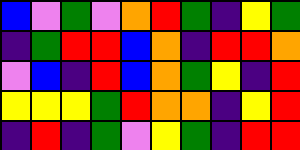[["blue", "violet", "green", "violet", "orange", "red", "green", "indigo", "yellow", "green"], ["indigo", "green", "red", "red", "blue", "orange", "indigo", "red", "red", "orange"], ["violet", "blue", "indigo", "red", "blue", "orange", "green", "yellow", "indigo", "red"], ["yellow", "yellow", "yellow", "green", "red", "orange", "orange", "indigo", "yellow", "red"], ["indigo", "red", "indigo", "green", "violet", "yellow", "green", "indigo", "red", "red"]]